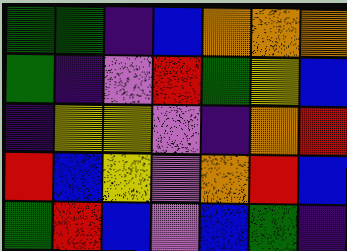[["green", "green", "indigo", "blue", "orange", "orange", "orange"], ["green", "indigo", "violet", "red", "green", "yellow", "blue"], ["indigo", "yellow", "yellow", "violet", "indigo", "orange", "red"], ["red", "blue", "yellow", "violet", "orange", "red", "blue"], ["green", "red", "blue", "violet", "blue", "green", "indigo"]]